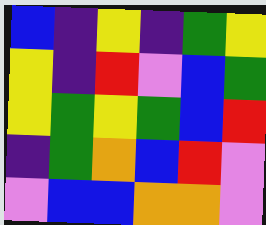[["blue", "indigo", "yellow", "indigo", "green", "yellow"], ["yellow", "indigo", "red", "violet", "blue", "green"], ["yellow", "green", "yellow", "green", "blue", "red"], ["indigo", "green", "orange", "blue", "red", "violet"], ["violet", "blue", "blue", "orange", "orange", "violet"]]